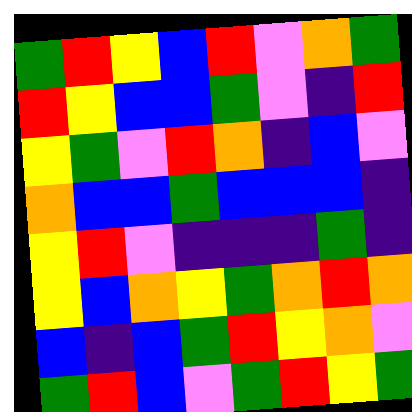[["green", "red", "yellow", "blue", "red", "violet", "orange", "green"], ["red", "yellow", "blue", "blue", "green", "violet", "indigo", "red"], ["yellow", "green", "violet", "red", "orange", "indigo", "blue", "violet"], ["orange", "blue", "blue", "green", "blue", "blue", "blue", "indigo"], ["yellow", "red", "violet", "indigo", "indigo", "indigo", "green", "indigo"], ["yellow", "blue", "orange", "yellow", "green", "orange", "red", "orange"], ["blue", "indigo", "blue", "green", "red", "yellow", "orange", "violet"], ["green", "red", "blue", "violet", "green", "red", "yellow", "green"]]